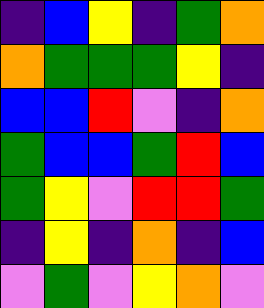[["indigo", "blue", "yellow", "indigo", "green", "orange"], ["orange", "green", "green", "green", "yellow", "indigo"], ["blue", "blue", "red", "violet", "indigo", "orange"], ["green", "blue", "blue", "green", "red", "blue"], ["green", "yellow", "violet", "red", "red", "green"], ["indigo", "yellow", "indigo", "orange", "indigo", "blue"], ["violet", "green", "violet", "yellow", "orange", "violet"]]